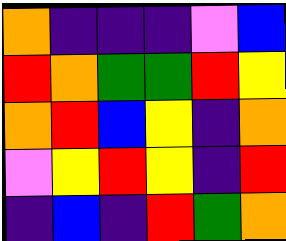[["orange", "indigo", "indigo", "indigo", "violet", "blue"], ["red", "orange", "green", "green", "red", "yellow"], ["orange", "red", "blue", "yellow", "indigo", "orange"], ["violet", "yellow", "red", "yellow", "indigo", "red"], ["indigo", "blue", "indigo", "red", "green", "orange"]]